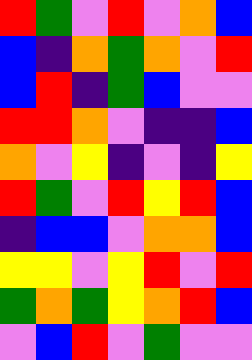[["red", "green", "violet", "red", "violet", "orange", "blue"], ["blue", "indigo", "orange", "green", "orange", "violet", "red"], ["blue", "red", "indigo", "green", "blue", "violet", "violet"], ["red", "red", "orange", "violet", "indigo", "indigo", "blue"], ["orange", "violet", "yellow", "indigo", "violet", "indigo", "yellow"], ["red", "green", "violet", "red", "yellow", "red", "blue"], ["indigo", "blue", "blue", "violet", "orange", "orange", "blue"], ["yellow", "yellow", "violet", "yellow", "red", "violet", "red"], ["green", "orange", "green", "yellow", "orange", "red", "blue"], ["violet", "blue", "red", "violet", "green", "violet", "violet"]]